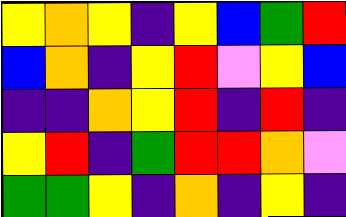[["yellow", "orange", "yellow", "indigo", "yellow", "blue", "green", "red"], ["blue", "orange", "indigo", "yellow", "red", "violet", "yellow", "blue"], ["indigo", "indigo", "orange", "yellow", "red", "indigo", "red", "indigo"], ["yellow", "red", "indigo", "green", "red", "red", "orange", "violet"], ["green", "green", "yellow", "indigo", "orange", "indigo", "yellow", "indigo"]]